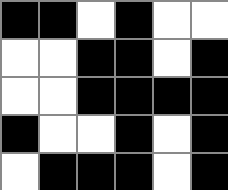[["black", "black", "white", "black", "white", "white"], ["white", "white", "black", "black", "white", "black"], ["white", "white", "black", "black", "black", "black"], ["black", "white", "white", "black", "white", "black"], ["white", "black", "black", "black", "white", "black"]]